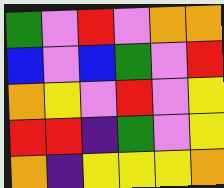[["green", "violet", "red", "violet", "orange", "orange"], ["blue", "violet", "blue", "green", "violet", "red"], ["orange", "yellow", "violet", "red", "violet", "yellow"], ["red", "red", "indigo", "green", "violet", "yellow"], ["orange", "indigo", "yellow", "yellow", "yellow", "orange"]]